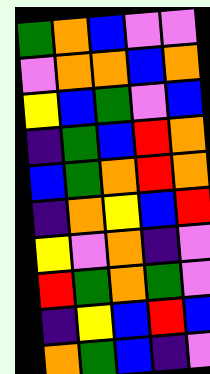[["green", "orange", "blue", "violet", "violet"], ["violet", "orange", "orange", "blue", "orange"], ["yellow", "blue", "green", "violet", "blue"], ["indigo", "green", "blue", "red", "orange"], ["blue", "green", "orange", "red", "orange"], ["indigo", "orange", "yellow", "blue", "red"], ["yellow", "violet", "orange", "indigo", "violet"], ["red", "green", "orange", "green", "violet"], ["indigo", "yellow", "blue", "red", "blue"], ["orange", "green", "blue", "indigo", "violet"]]